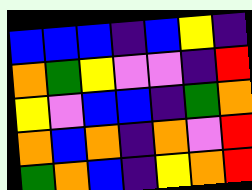[["blue", "blue", "blue", "indigo", "blue", "yellow", "indigo"], ["orange", "green", "yellow", "violet", "violet", "indigo", "red"], ["yellow", "violet", "blue", "blue", "indigo", "green", "orange"], ["orange", "blue", "orange", "indigo", "orange", "violet", "red"], ["green", "orange", "blue", "indigo", "yellow", "orange", "red"]]